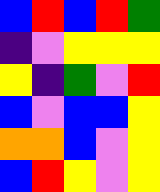[["blue", "red", "blue", "red", "green"], ["indigo", "violet", "yellow", "yellow", "yellow"], ["yellow", "indigo", "green", "violet", "red"], ["blue", "violet", "blue", "blue", "yellow"], ["orange", "orange", "blue", "violet", "yellow"], ["blue", "red", "yellow", "violet", "yellow"]]